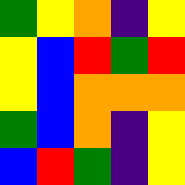[["green", "yellow", "orange", "indigo", "yellow"], ["yellow", "blue", "red", "green", "red"], ["yellow", "blue", "orange", "orange", "orange"], ["green", "blue", "orange", "indigo", "yellow"], ["blue", "red", "green", "indigo", "yellow"]]